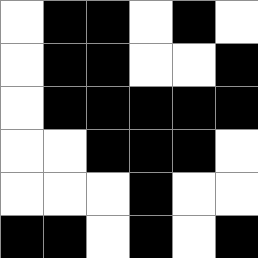[["white", "black", "black", "white", "black", "white"], ["white", "black", "black", "white", "white", "black"], ["white", "black", "black", "black", "black", "black"], ["white", "white", "black", "black", "black", "white"], ["white", "white", "white", "black", "white", "white"], ["black", "black", "white", "black", "white", "black"]]